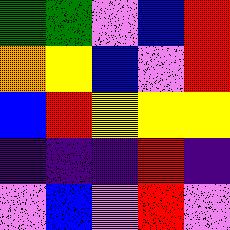[["green", "green", "violet", "blue", "red"], ["orange", "yellow", "blue", "violet", "red"], ["blue", "red", "yellow", "yellow", "yellow"], ["indigo", "indigo", "indigo", "red", "indigo"], ["violet", "blue", "violet", "red", "violet"]]